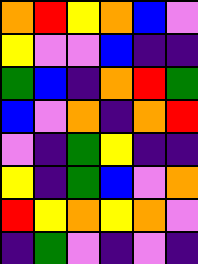[["orange", "red", "yellow", "orange", "blue", "violet"], ["yellow", "violet", "violet", "blue", "indigo", "indigo"], ["green", "blue", "indigo", "orange", "red", "green"], ["blue", "violet", "orange", "indigo", "orange", "red"], ["violet", "indigo", "green", "yellow", "indigo", "indigo"], ["yellow", "indigo", "green", "blue", "violet", "orange"], ["red", "yellow", "orange", "yellow", "orange", "violet"], ["indigo", "green", "violet", "indigo", "violet", "indigo"]]